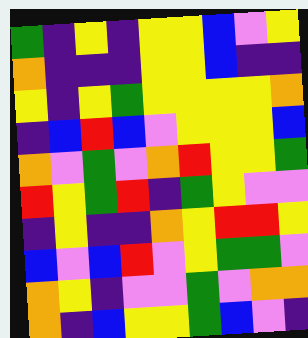[["green", "indigo", "yellow", "indigo", "yellow", "yellow", "blue", "violet", "yellow"], ["orange", "indigo", "indigo", "indigo", "yellow", "yellow", "blue", "indigo", "indigo"], ["yellow", "indigo", "yellow", "green", "yellow", "yellow", "yellow", "yellow", "orange"], ["indigo", "blue", "red", "blue", "violet", "yellow", "yellow", "yellow", "blue"], ["orange", "violet", "green", "violet", "orange", "red", "yellow", "yellow", "green"], ["red", "yellow", "green", "red", "indigo", "green", "yellow", "violet", "violet"], ["indigo", "yellow", "indigo", "indigo", "orange", "yellow", "red", "red", "yellow"], ["blue", "violet", "blue", "red", "violet", "yellow", "green", "green", "violet"], ["orange", "yellow", "indigo", "violet", "violet", "green", "violet", "orange", "orange"], ["orange", "indigo", "blue", "yellow", "yellow", "green", "blue", "violet", "indigo"]]